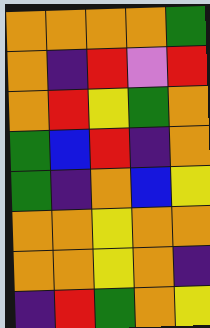[["orange", "orange", "orange", "orange", "green"], ["orange", "indigo", "red", "violet", "red"], ["orange", "red", "yellow", "green", "orange"], ["green", "blue", "red", "indigo", "orange"], ["green", "indigo", "orange", "blue", "yellow"], ["orange", "orange", "yellow", "orange", "orange"], ["orange", "orange", "yellow", "orange", "indigo"], ["indigo", "red", "green", "orange", "yellow"]]